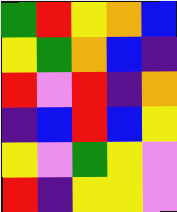[["green", "red", "yellow", "orange", "blue"], ["yellow", "green", "orange", "blue", "indigo"], ["red", "violet", "red", "indigo", "orange"], ["indigo", "blue", "red", "blue", "yellow"], ["yellow", "violet", "green", "yellow", "violet"], ["red", "indigo", "yellow", "yellow", "violet"]]